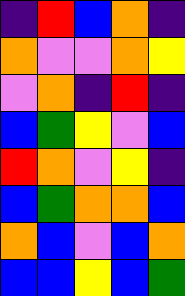[["indigo", "red", "blue", "orange", "indigo"], ["orange", "violet", "violet", "orange", "yellow"], ["violet", "orange", "indigo", "red", "indigo"], ["blue", "green", "yellow", "violet", "blue"], ["red", "orange", "violet", "yellow", "indigo"], ["blue", "green", "orange", "orange", "blue"], ["orange", "blue", "violet", "blue", "orange"], ["blue", "blue", "yellow", "blue", "green"]]